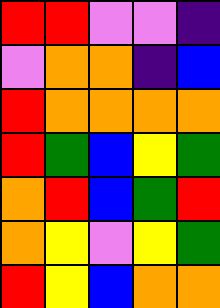[["red", "red", "violet", "violet", "indigo"], ["violet", "orange", "orange", "indigo", "blue"], ["red", "orange", "orange", "orange", "orange"], ["red", "green", "blue", "yellow", "green"], ["orange", "red", "blue", "green", "red"], ["orange", "yellow", "violet", "yellow", "green"], ["red", "yellow", "blue", "orange", "orange"]]